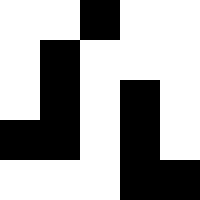[["white", "white", "black", "white", "white"], ["white", "black", "white", "white", "white"], ["white", "black", "white", "black", "white"], ["black", "black", "white", "black", "white"], ["white", "white", "white", "black", "black"]]